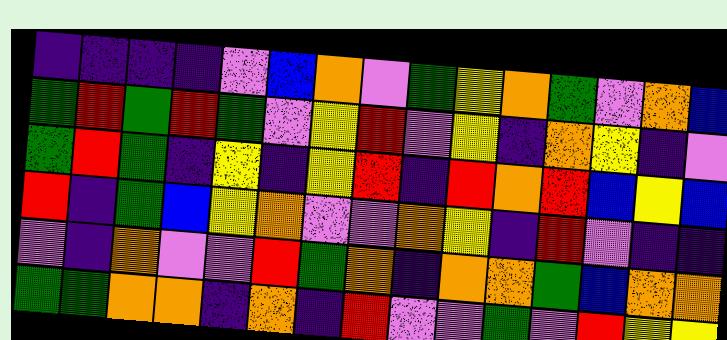[["indigo", "indigo", "indigo", "indigo", "violet", "blue", "orange", "violet", "green", "yellow", "orange", "green", "violet", "orange", "blue"], ["green", "red", "green", "red", "green", "violet", "yellow", "red", "violet", "yellow", "indigo", "orange", "yellow", "indigo", "violet"], ["green", "red", "green", "indigo", "yellow", "indigo", "yellow", "red", "indigo", "red", "orange", "red", "blue", "yellow", "blue"], ["red", "indigo", "green", "blue", "yellow", "orange", "violet", "violet", "orange", "yellow", "indigo", "red", "violet", "indigo", "indigo"], ["violet", "indigo", "orange", "violet", "violet", "red", "green", "orange", "indigo", "orange", "orange", "green", "blue", "orange", "orange"], ["green", "green", "orange", "orange", "indigo", "orange", "indigo", "red", "violet", "violet", "green", "violet", "red", "yellow", "yellow"]]